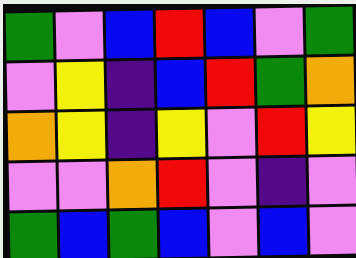[["green", "violet", "blue", "red", "blue", "violet", "green"], ["violet", "yellow", "indigo", "blue", "red", "green", "orange"], ["orange", "yellow", "indigo", "yellow", "violet", "red", "yellow"], ["violet", "violet", "orange", "red", "violet", "indigo", "violet"], ["green", "blue", "green", "blue", "violet", "blue", "violet"]]